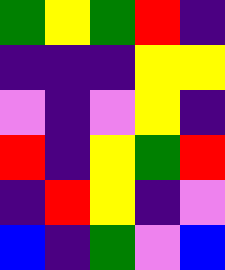[["green", "yellow", "green", "red", "indigo"], ["indigo", "indigo", "indigo", "yellow", "yellow"], ["violet", "indigo", "violet", "yellow", "indigo"], ["red", "indigo", "yellow", "green", "red"], ["indigo", "red", "yellow", "indigo", "violet"], ["blue", "indigo", "green", "violet", "blue"]]